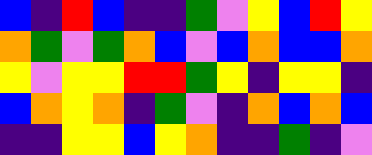[["blue", "indigo", "red", "blue", "indigo", "indigo", "green", "violet", "yellow", "blue", "red", "yellow"], ["orange", "green", "violet", "green", "orange", "blue", "violet", "blue", "orange", "blue", "blue", "orange"], ["yellow", "violet", "yellow", "yellow", "red", "red", "green", "yellow", "indigo", "yellow", "yellow", "indigo"], ["blue", "orange", "yellow", "orange", "indigo", "green", "violet", "indigo", "orange", "blue", "orange", "blue"], ["indigo", "indigo", "yellow", "yellow", "blue", "yellow", "orange", "indigo", "indigo", "green", "indigo", "violet"]]